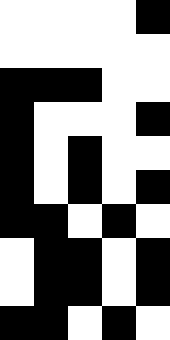[["white", "white", "white", "white", "black"], ["white", "white", "white", "white", "white"], ["black", "black", "black", "white", "white"], ["black", "white", "white", "white", "black"], ["black", "white", "black", "white", "white"], ["black", "white", "black", "white", "black"], ["black", "black", "white", "black", "white"], ["white", "black", "black", "white", "black"], ["white", "black", "black", "white", "black"], ["black", "black", "white", "black", "white"]]